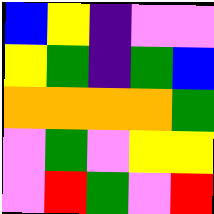[["blue", "yellow", "indigo", "violet", "violet"], ["yellow", "green", "indigo", "green", "blue"], ["orange", "orange", "orange", "orange", "green"], ["violet", "green", "violet", "yellow", "yellow"], ["violet", "red", "green", "violet", "red"]]